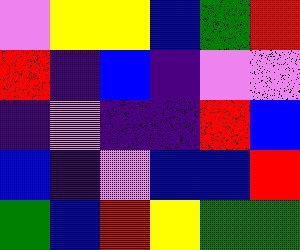[["violet", "yellow", "yellow", "blue", "green", "red"], ["red", "indigo", "blue", "indigo", "violet", "violet"], ["indigo", "violet", "indigo", "indigo", "red", "blue"], ["blue", "indigo", "violet", "blue", "blue", "red"], ["green", "blue", "red", "yellow", "green", "green"]]